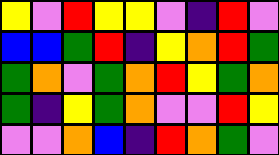[["yellow", "violet", "red", "yellow", "yellow", "violet", "indigo", "red", "violet"], ["blue", "blue", "green", "red", "indigo", "yellow", "orange", "red", "green"], ["green", "orange", "violet", "green", "orange", "red", "yellow", "green", "orange"], ["green", "indigo", "yellow", "green", "orange", "violet", "violet", "red", "yellow"], ["violet", "violet", "orange", "blue", "indigo", "red", "orange", "green", "violet"]]